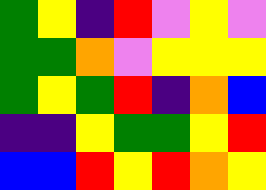[["green", "yellow", "indigo", "red", "violet", "yellow", "violet"], ["green", "green", "orange", "violet", "yellow", "yellow", "yellow"], ["green", "yellow", "green", "red", "indigo", "orange", "blue"], ["indigo", "indigo", "yellow", "green", "green", "yellow", "red"], ["blue", "blue", "red", "yellow", "red", "orange", "yellow"]]